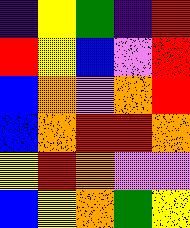[["indigo", "yellow", "green", "indigo", "red"], ["red", "yellow", "blue", "violet", "red"], ["blue", "orange", "violet", "orange", "red"], ["blue", "orange", "red", "red", "orange"], ["yellow", "red", "orange", "violet", "violet"], ["blue", "yellow", "orange", "green", "yellow"]]